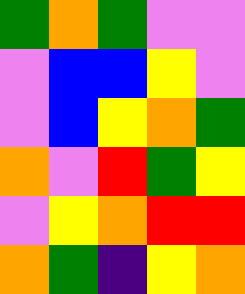[["green", "orange", "green", "violet", "violet"], ["violet", "blue", "blue", "yellow", "violet"], ["violet", "blue", "yellow", "orange", "green"], ["orange", "violet", "red", "green", "yellow"], ["violet", "yellow", "orange", "red", "red"], ["orange", "green", "indigo", "yellow", "orange"]]